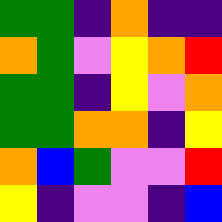[["green", "green", "indigo", "orange", "indigo", "indigo"], ["orange", "green", "violet", "yellow", "orange", "red"], ["green", "green", "indigo", "yellow", "violet", "orange"], ["green", "green", "orange", "orange", "indigo", "yellow"], ["orange", "blue", "green", "violet", "violet", "red"], ["yellow", "indigo", "violet", "violet", "indigo", "blue"]]